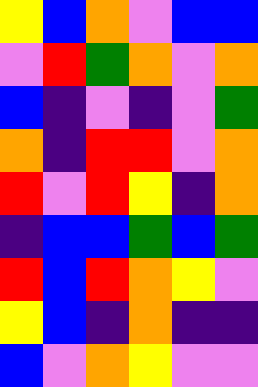[["yellow", "blue", "orange", "violet", "blue", "blue"], ["violet", "red", "green", "orange", "violet", "orange"], ["blue", "indigo", "violet", "indigo", "violet", "green"], ["orange", "indigo", "red", "red", "violet", "orange"], ["red", "violet", "red", "yellow", "indigo", "orange"], ["indigo", "blue", "blue", "green", "blue", "green"], ["red", "blue", "red", "orange", "yellow", "violet"], ["yellow", "blue", "indigo", "orange", "indigo", "indigo"], ["blue", "violet", "orange", "yellow", "violet", "violet"]]